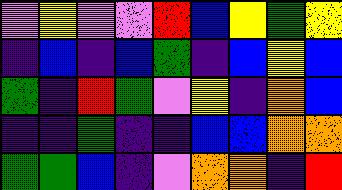[["violet", "yellow", "violet", "violet", "red", "blue", "yellow", "green", "yellow"], ["indigo", "blue", "indigo", "blue", "green", "indigo", "blue", "yellow", "blue"], ["green", "indigo", "red", "green", "violet", "yellow", "indigo", "orange", "blue"], ["indigo", "indigo", "green", "indigo", "indigo", "blue", "blue", "orange", "orange"], ["green", "green", "blue", "indigo", "violet", "orange", "orange", "indigo", "red"]]